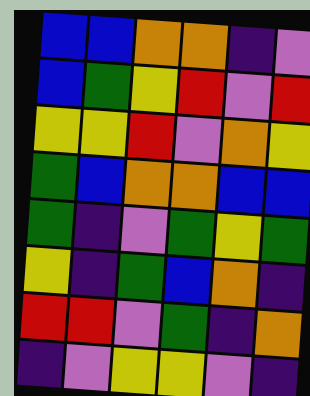[["blue", "blue", "orange", "orange", "indigo", "violet"], ["blue", "green", "yellow", "red", "violet", "red"], ["yellow", "yellow", "red", "violet", "orange", "yellow"], ["green", "blue", "orange", "orange", "blue", "blue"], ["green", "indigo", "violet", "green", "yellow", "green"], ["yellow", "indigo", "green", "blue", "orange", "indigo"], ["red", "red", "violet", "green", "indigo", "orange"], ["indigo", "violet", "yellow", "yellow", "violet", "indigo"]]